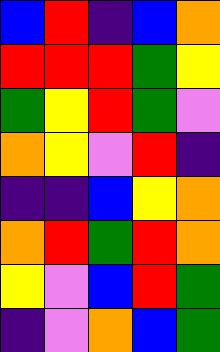[["blue", "red", "indigo", "blue", "orange"], ["red", "red", "red", "green", "yellow"], ["green", "yellow", "red", "green", "violet"], ["orange", "yellow", "violet", "red", "indigo"], ["indigo", "indigo", "blue", "yellow", "orange"], ["orange", "red", "green", "red", "orange"], ["yellow", "violet", "blue", "red", "green"], ["indigo", "violet", "orange", "blue", "green"]]